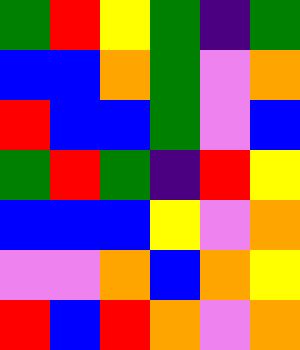[["green", "red", "yellow", "green", "indigo", "green"], ["blue", "blue", "orange", "green", "violet", "orange"], ["red", "blue", "blue", "green", "violet", "blue"], ["green", "red", "green", "indigo", "red", "yellow"], ["blue", "blue", "blue", "yellow", "violet", "orange"], ["violet", "violet", "orange", "blue", "orange", "yellow"], ["red", "blue", "red", "orange", "violet", "orange"]]